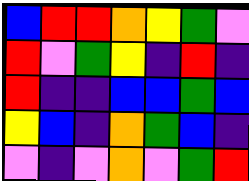[["blue", "red", "red", "orange", "yellow", "green", "violet"], ["red", "violet", "green", "yellow", "indigo", "red", "indigo"], ["red", "indigo", "indigo", "blue", "blue", "green", "blue"], ["yellow", "blue", "indigo", "orange", "green", "blue", "indigo"], ["violet", "indigo", "violet", "orange", "violet", "green", "red"]]